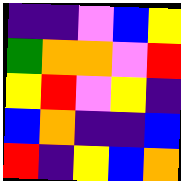[["indigo", "indigo", "violet", "blue", "yellow"], ["green", "orange", "orange", "violet", "red"], ["yellow", "red", "violet", "yellow", "indigo"], ["blue", "orange", "indigo", "indigo", "blue"], ["red", "indigo", "yellow", "blue", "orange"]]